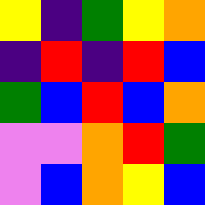[["yellow", "indigo", "green", "yellow", "orange"], ["indigo", "red", "indigo", "red", "blue"], ["green", "blue", "red", "blue", "orange"], ["violet", "violet", "orange", "red", "green"], ["violet", "blue", "orange", "yellow", "blue"]]